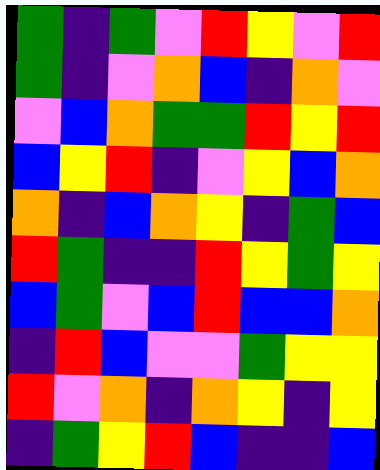[["green", "indigo", "green", "violet", "red", "yellow", "violet", "red"], ["green", "indigo", "violet", "orange", "blue", "indigo", "orange", "violet"], ["violet", "blue", "orange", "green", "green", "red", "yellow", "red"], ["blue", "yellow", "red", "indigo", "violet", "yellow", "blue", "orange"], ["orange", "indigo", "blue", "orange", "yellow", "indigo", "green", "blue"], ["red", "green", "indigo", "indigo", "red", "yellow", "green", "yellow"], ["blue", "green", "violet", "blue", "red", "blue", "blue", "orange"], ["indigo", "red", "blue", "violet", "violet", "green", "yellow", "yellow"], ["red", "violet", "orange", "indigo", "orange", "yellow", "indigo", "yellow"], ["indigo", "green", "yellow", "red", "blue", "indigo", "indigo", "blue"]]